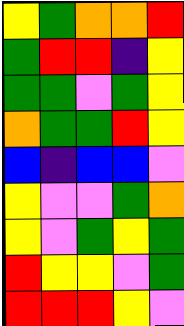[["yellow", "green", "orange", "orange", "red"], ["green", "red", "red", "indigo", "yellow"], ["green", "green", "violet", "green", "yellow"], ["orange", "green", "green", "red", "yellow"], ["blue", "indigo", "blue", "blue", "violet"], ["yellow", "violet", "violet", "green", "orange"], ["yellow", "violet", "green", "yellow", "green"], ["red", "yellow", "yellow", "violet", "green"], ["red", "red", "red", "yellow", "violet"]]